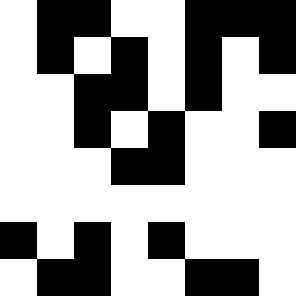[["white", "black", "black", "white", "white", "black", "black", "black"], ["white", "black", "white", "black", "white", "black", "white", "black"], ["white", "white", "black", "black", "white", "black", "white", "white"], ["white", "white", "black", "white", "black", "white", "white", "black"], ["white", "white", "white", "black", "black", "white", "white", "white"], ["white", "white", "white", "white", "white", "white", "white", "white"], ["black", "white", "black", "white", "black", "white", "white", "white"], ["white", "black", "black", "white", "white", "black", "black", "white"]]